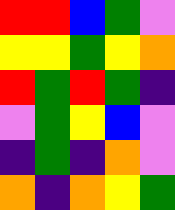[["red", "red", "blue", "green", "violet"], ["yellow", "yellow", "green", "yellow", "orange"], ["red", "green", "red", "green", "indigo"], ["violet", "green", "yellow", "blue", "violet"], ["indigo", "green", "indigo", "orange", "violet"], ["orange", "indigo", "orange", "yellow", "green"]]